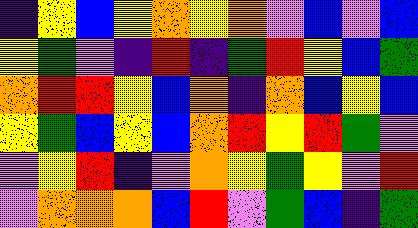[["indigo", "yellow", "blue", "yellow", "orange", "yellow", "orange", "violet", "blue", "violet", "blue"], ["yellow", "green", "violet", "indigo", "red", "indigo", "green", "red", "yellow", "blue", "green"], ["orange", "red", "red", "yellow", "blue", "orange", "indigo", "orange", "blue", "yellow", "blue"], ["yellow", "green", "blue", "yellow", "blue", "orange", "red", "yellow", "red", "green", "violet"], ["violet", "yellow", "red", "indigo", "violet", "orange", "yellow", "green", "yellow", "violet", "red"], ["violet", "orange", "orange", "orange", "blue", "red", "violet", "green", "blue", "indigo", "green"]]